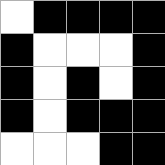[["white", "black", "black", "black", "black"], ["black", "white", "white", "white", "black"], ["black", "white", "black", "white", "black"], ["black", "white", "black", "black", "black"], ["white", "white", "white", "black", "black"]]